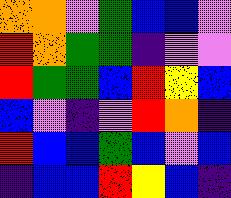[["orange", "orange", "violet", "green", "blue", "blue", "violet"], ["red", "orange", "green", "green", "indigo", "violet", "violet"], ["red", "green", "green", "blue", "red", "yellow", "blue"], ["blue", "violet", "indigo", "violet", "red", "orange", "indigo"], ["red", "blue", "blue", "green", "blue", "violet", "blue"], ["indigo", "blue", "blue", "red", "yellow", "blue", "indigo"]]